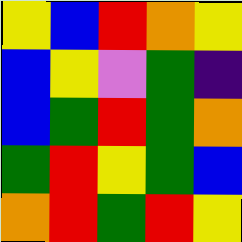[["yellow", "blue", "red", "orange", "yellow"], ["blue", "yellow", "violet", "green", "indigo"], ["blue", "green", "red", "green", "orange"], ["green", "red", "yellow", "green", "blue"], ["orange", "red", "green", "red", "yellow"]]